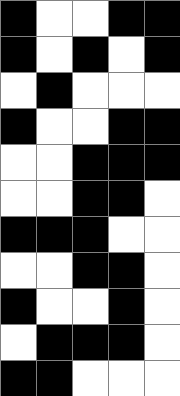[["black", "white", "white", "black", "black"], ["black", "white", "black", "white", "black"], ["white", "black", "white", "white", "white"], ["black", "white", "white", "black", "black"], ["white", "white", "black", "black", "black"], ["white", "white", "black", "black", "white"], ["black", "black", "black", "white", "white"], ["white", "white", "black", "black", "white"], ["black", "white", "white", "black", "white"], ["white", "black", "black", "black", "white"], ["black", "black", "white", "white", "white"]]